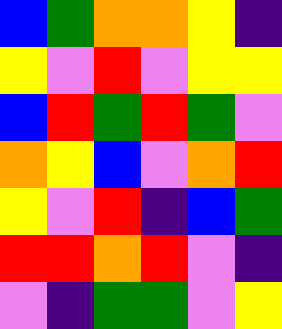[["blue", "green", "orange", "orange", "yellow", "indigo"], ["yellow", "violet", "red", "violet", "yellow", "yellow"], ["blue", "red", "green", "red", "green", "violet"], ["orange", "yellow", "blue", "violet", "orange", "red"], ["yellow", "violet", "red", "indigo", "blue", "green"], ["red", "red", "orange", "red", "violet", "indigo"], ["violet", "indigo", "green", "green", "violet", "yellow"]]